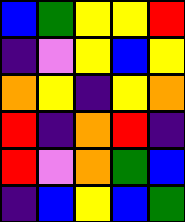[["blue", "green", "yellow", "yellow", "red"], ["indigo", "violet", "yellow", "blue", "yellow"], ["orange", "yellow", "indigo", "yellow", "orange"], ["red", "indigo", "orange", "red", "indigo"], ["red", "violet", "orange", "green", "blue"], ["indigo", "blue", "yellow", "blue", "green"]]